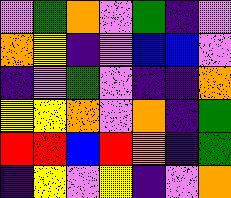[["violet", "green", "orange", "violet", "green", "indigo", "violet"], ["orange", "yellow", "indigo", "violet", "blue", "blue", "violet"], ["indigo", "violet", "green", "violet", "indigo", "indigo", "orange"], ["yellow", "yellow", "orange", "violet", "orange", "indigo", "green"], ["red", "red", "blue", "red", "orange", "indigo", "green"], ["indigo", "yellow", "violet", "yellow", "indigo", "violet", "orange"]]